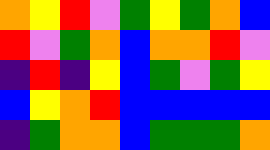[["orange", "yellow", "red", "violet", "green", "yellow", "green", "orange", "blue"], ["red", "violet", "green", "orange", "blue", "orange", "orange", "red", "violet"], ["indigo", "red", "indigo", "yellow", "blue", "green", "violet", "green", "yellow"], ["blue", "yellow", "orange", "red", "blue", "blue", "blue", "blue", "blue"], ["indigo", "green", "orange", "orange", "blue", "green", "green", "green", "orange"]]